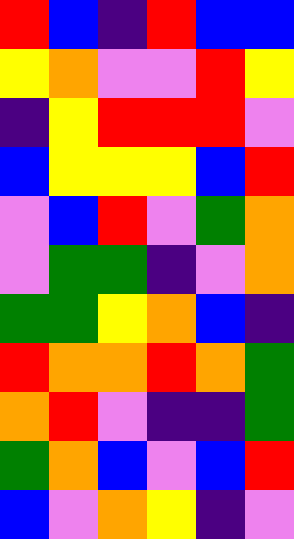[["red", "blue", "indigo", "red", "blue", "blue"], ["yellow", "orange", "violet", "violet", "red", "yellow"], ["indigo", "yellow", "red", "red", "red", "violet"], ["blue", "yellow", "yellow", "yellow", "blue", "red"], ["violet", "blue", "red", "violet", "green", "orange"], ["violet", "green", "green", "indigo", "violet", "orange"], ["green", "green", "yellow", "orange", "blue", "indigo"], ["red", "orange", "orange", "red", "orange", "green"], ["orange", "red", "violet", "indigo", "indigo", "green"], ["green", "orange", "blue", "violet", "blue", "red"], ["blue", "violet", "orange", "yellow", "indigo", "violet"]]